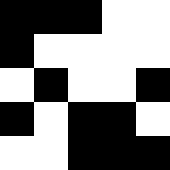[["black", "black", "black", "white", "white"], ["black", "white", "white", "white", "white"], ["white", "black", "white", "white", "black"], ["black", "white", "black", "black", "white"], ["white", "white", "black", "black", "black"]]